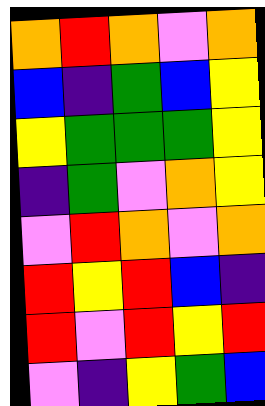[["orange", "red", "orange", "violet", "orange"], ["blue", "indigo", "green", "blue", "yellow"], ["yellow", "green", "green", "green", "yellow"], ["indigo", "green", "violet", "orange", "yellow"], ["violet", "red", "orange", "violet", "orange"], ["red", "yellow", "red", "blue", "indigo"], ["red", "violet", "red", "yellow", "red"], ["violet", "indigo", "yellow", "green", "blue"]]